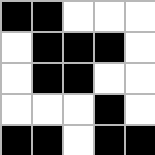[["black", "black", "white", "white", "white"], ["white", "black", "black", "black", "white"], ["white", "black", "black", "white", "white"], ["white", "white", "white", "black", "white"], ["black", "black", "white", "black", "black"]]